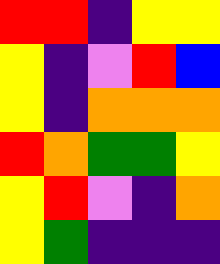[["red", "red", "indigo", "yellow", "yellow"], ["yellow", "indigo", "violet", "red", "blue"], ["yellow", "indigo", "orange", "orange", "orange"], ["red", "orange", "green", "green", "yellow"], ["yellow", "red", "violet", "indigo", "orange"], ["yellow", "green", "indigo", "indigo", "indigo"]]